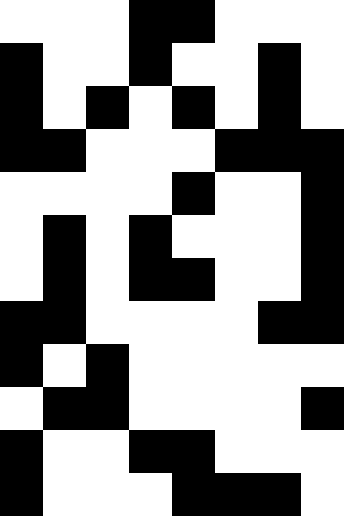[["white", "white", "white", "black", "black", "white", "white", "white"], ["black", "white", "white", "black", "white", "white", "black", "white"], ["black", "white", "black", "white", "black", "white", "black", "white"], ["black", "black", "white", "white", "white", "black", "black", "black"], ["white", "white", "white", "white", "black", "white", "white", "black"], ["white", "black", "white", "black", "white", "white", "white", "black"], ["white", "black", "white", "black", "black", "white", "white", "black"], ["black", "black", "white", "white", "white", "white", "black", "black"], ["black", "white", "black", "white", "white", "white", "white", "white"], ["white", "black", "black", "white", "white", "white", "white", "black"], ["black", "white", "white", "black", "black", "white", "white", "white"], ["black", "white", "white", "white", "black", "black", "black", "white"]]